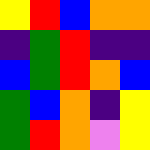[["yellow", "red", "blue", "orange", "orange"], ["indigo", "green", "red", "indigo", "indigo"], ["blue", "green", "red", "orange", "blue"], ["green", "blue", "orange", "indigo", "yellow"], ["green", "red", "orange", "violet", "yellow"]]